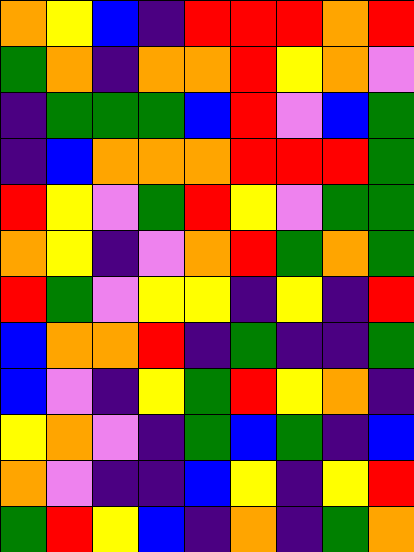[["orange", "yellow", "blue", "indigo", "red", "red", "red", "orange", "red"], ["green", "orange", "indigo", "orange", "orange", "red", "yellow", "orange", "violet"], ["indigo", "green", "green", "green", "blue", "red", "violet", "blue", "green"], ["indigo", "blue", "orange", "orange", "orange", "red", "red", "red", "green"], ["red", "yellow", "violet", "green", "red", "yellow", "violet", "green", "green"], ["orange", "yellow", "indigo", "violet", "orange", "red", "green", "orange", "green"], ["red", "green", "violet", "yellow", "yellow", "indigo", "yellow", "indigo", "red"], ["blue", "orange", "orange", "red", "indigo", "green", "indigo", "indigo", "green"], ["blue", "violet", "indigo", "yellow", "green", "red", "yellow", "orange", "indigo"], ["yellow", "orange", "violet", "indigo", "green", "blue", "green", "indigo", "blue"], ["orange", "violet", "indigo", "indigo", "blue", "yellow", "indigo", "yellow", "red"], ["green", "red", "yellow", "blue", "indigo", "orange", "indigo", "green", "orange"]]